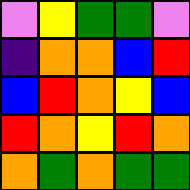[["violet", "yellow", "green", "green", "violet"], ["indigo", "orange", "orange", "blue", "red"], ["blue", "red", "orange", "yellow", "blue"], ["red", "orange", "yellow", "red", "orange"], ["orange", "green", "orange", "green", "green"]]